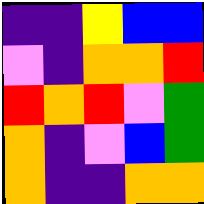[["indigo", "indigo", "yellow", "blue", "blue"], ["violet", "indigo", "orange", "orange", "red"], ["red", "orange", "red", "violet", "green"], ["orange", "indigo", "violet", "blue", "green"], ["orange", "indigo", "indigo", "orange", "orange"]]